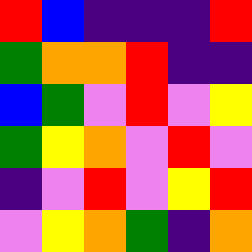[["red", "blue", "indigo", "indigo", "indigo", "red"], ["green", "orange", "orange", "red", "indigo", "indigo"], ["blue", "green", "violet", "red", "violet", "yellow"], ["green", "yellow", "orange", "violet", "red", "violet"], ["indigo", "violet", "red", "violet", "yellow", "red"], ["violet", "yellow", "orange", "green", "indigo", "orange"]]